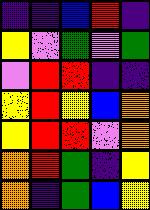[["indigo", "indigo", "blue", "red", "indigo"], ["yellow", "violet", "green", "violet", "green"], ["violet", "red", "red", "indigo", "indigo"], ["yellow", "red", "yellow", "blue", "orange"], ["yellow", "red", "red", "violet", "orange"], ["orange", "red", "green", "indigo", "yellow"], ["orange", "indigo", "green", "blue", "yellow"]]